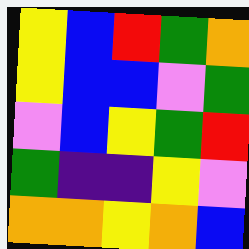[["yellow", "blue", "red", "green", "orange"], ["yellow", "blue", "blue", "violet", "green"], ["violet", "blue", "yellow", "green", "red"], ["green", "indigo", "indigo", "yellow", "violet"], ["orange", "orange", "yellow", "orange", "blue"]]